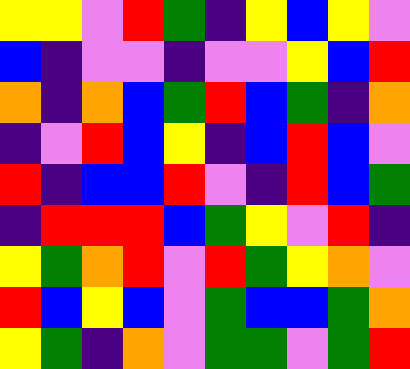[["yellow", "yellow", "violet", "red", "green", "indigo", "yellow", "blue", "yellow", "violet"], ["blue", "indigo", "violet", "violet", "indigo", "violet", "violet", "yellow", "blue", "red"], ["orange", "indigo", "orange", "blue", "green", "red", "blue", "green", "indigo", "orange"], ["indigo", "violet", "red", "blue", "yellow", "indigo", "blue", "red", "blue", "violet"], ["red", "indigo", "blue", "blue", "red", "violet", "indigo", "red", "blue", "green"], ["indigo", "red", "red", "red", "blue", "green", "yellow", "violet", "red", "indigo"], ["yellow", "green", "orange", "red", "violet", "red", "green", "yellow", "orange", "violet"], ["red", "blue", "yellow", "blue", "violet", "green", "blue", "blue", "green", "orange"], ["yellow", "green", "indigo", "orange", "violet", "green", "green", "violet", "green", "red"]]